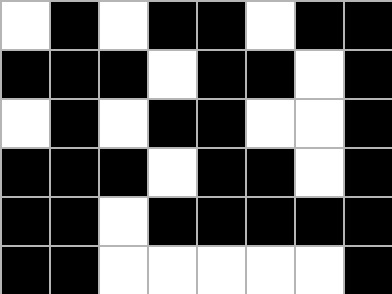[["white", "black", "white", "black", "black", "white", "black", "black"], ["black", "black", "black", "white", "black", "black", "white", "black"], ["white", "black", "white", "black", "black", "white", "white", "black"], ["black", "black", "black", "white", "black", "black", "white", "black"], ["black", "black", "white", "black", "black", "black", "black", "black"], ["black", "black", "white", "white", "white", "white", "white", "black"]]